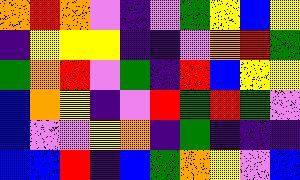[["orange", "red", "orange", "violet", "indigo", "violet", "green", "yellow", "blue", "yellow"], ["indigo", "yellow", "yellow", "yellow", "indigo", "indigo", "violet", "orange", "red", "green"], ["green", "orange", "red", "violet", "green", "indigo", "red", "blue", "yellow", "yellow"], ["blue", "orange", "yellow", "indigo", "violet", "red", "green", "red", "green", "violet"], ["blue", "violet", "violet", "yellow", "orange", "indigo", "green", "indigo", "indigo", "indigo"], ["blue", "blue", "red", "indigo", "blue", "green", "orange", "yellow", "violet", "blue"]]